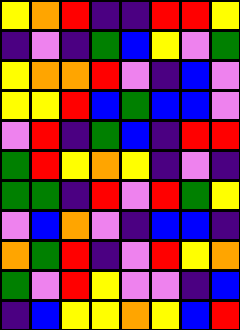[["yellow", "orange", "red", "indigo", "indigo", "red", "red", "yellow"], ["indigo", "violet", "indigo", "green", "blue", "yellow", "violet", "green"], ["yellow", "orange", "orange", "red", "violet", "indigo", "blue", "violet"], ["yellow", "yellow", "red", "blue", "green", "blue", "blue", "violet"], ["violet", "red", "indigo", "green", "blue", "indigo", "red", "red"], ["green", "red", "yellow", "orange", "yellow", "indigo", "violet", "indigo"], ["green", "green", "indigo", "red", "violet", "red", "green", "yellow"], ["violet", "blue", "orange", "violet", "indigo", "blue", "blue", "indigo"], ["orange", "green", "red", "indigo", "violet", "red", "yellow", "orange"], ["green", "violet", "red", "yellow", "violet", "violet", "indigo", "blue"], ["indigo", "blue", "yellow", "yellow", "orange", "yellow", "blue", "red"]]